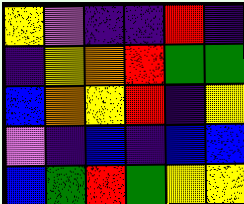[["yellow", "violet", "indigo", "indigo", "red", "indigo"], ["indigo", "yellow", "orange", "red", "green", "green"], ["blue", "orange", "yellow", "red", "indigo", "yellow"], ["violet", "indigo", "blue", "indigo", "blue", "blue"], ["blue", "green", "red", "green", "yellow", "yellow"]]